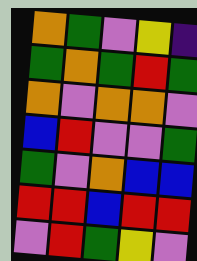[["orange", "green", "violet", "yellow", "indigo"], ["green", "orange", "green", "red", "green"], ["orange", "violet", "orange", "orange", "violet"], ["blue", "red", "violet", "violet", "green"], ["green", "violet", "orange", "blue", "blue"], ["red", "red", "blue", "red", "red"], ["violet", "red", "green", "yellow", "violet"]]